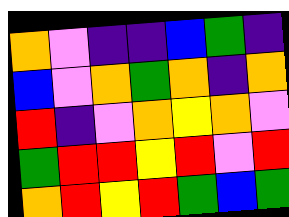[["orange", "violet", "indigo", "indigo", "blue", "green", "indigo"], ["blue", "violet", "orange", "green", "orange", "indigo", "orange"], ["red", "indigo", "violet", "orange", "yellow", "orange", "violet"], ["green", "red", "red", "yellow", "red", "violet", "red"], ["orange", "red", "yellow", "red", "green", "blue", "green"]]